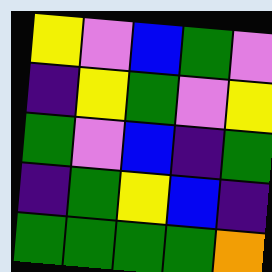[["yellow", "violet", "blue", "green", "violet"], ["indigo", "yellow", "green", "violet", "yellow"], ["green", "violet", "blue", "indigo", "green"], ["indigo", "green", "yellow", "blue", "indigo"], ["green", "green", "green", "green", "orange"]]